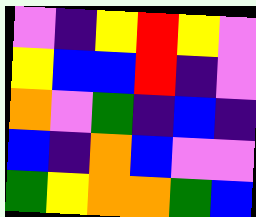[["violet", "indigo", "yellow", "red", "yellow", "violet"], ["yellow", "blue", "blue", "red", "indigo", "violet"], ["orange", "violet", "green", "indigo", "blue", "indigo"], ["blue", "indigo", "orange", "blue", "violet", "violet"], ["green", "yellow", "orange", "orange", "green", "blue"]]